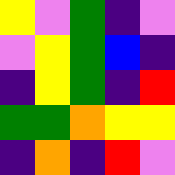[["yellow", "violet", "green", "indigo", "violet"], ["violet", "yellow", "green", "blue", "indigo"], ["indigo", "yellow", "green", "indigo", "red"], ["green", "green", "orange", "yellow", "yellow"], ["indigo", "orange", "indigo", "red", "violet"]]